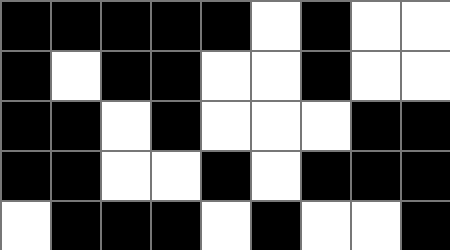[["black", "black", "black", "black", "black", "white", "black", "white", "white"], ["black", "white", "black", "black", "white", "white", "black", "white", "white"], ["black", "black", "white", "black", "white", "white", "white", "black", "black"], ["black", "black", "white", "white", "black", "white", "black", "black", "black"], ["white", "black", "black", "black", "white", "black", "white", "white", "black"]]